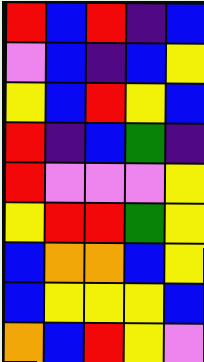[["red", "blue", "red", "indigo", "blue"], ["violet", "blue", "indigo", "blue", "yellow"], ["yellow", "blue", "red", "yellow", "blue"], ["red", "indigo", "blue", "green", "indigo"], ["red", "violet", "violet", "violet", "yellow"], ["yellow", "red", "red", "green", "yellow"], ["blue", "orange", "orange", "blue", "yellow"], ["blue", "yellow", "yellow", "yellow", "blue"], ["orange", "blue", "red", "yellow", "violet"]]